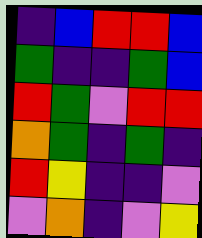[["indigo", "blue", "red", "red", "blue"], ["green", "indigo", "indigo", "green", "blue"], ["red", "green", "violet", "red", "red"], ["orange", "green", "indigo", "green", "indigo"], ["red", "yellow", "indigo", "indigo", "violet"], ["violet", "orange", "indigo", "violet", "yellow"]]